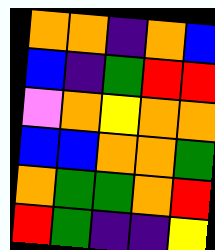[["orange", "orange", "indigo", "orange", "blue"], ["blue", "indigo", "green", "red", "red"], ["violet", "orange", "yellow", "orange", "orange"], ["blue", "blue", "orange", "orange", "green"], ["orange", "green", "green", "orange", "red"], ["red", "green", "indigo", "indigo", "yellow"]]